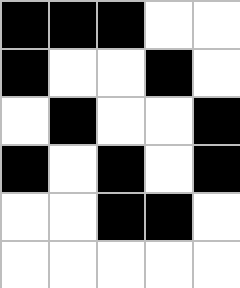[["black", "black", "black", "white", "white"], ["black", "white", "white", "black", "white"], ["white", "black", "white", "white", "black"], ["black", "white", "black", "white", "black"], ["white", "white", "black", "black", "white"], ["white", "white", "white", "white", "white"]]